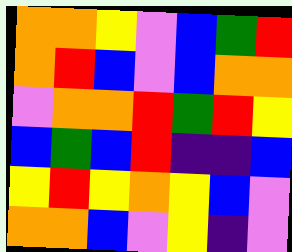[["orange", "orange", "yellow", "violet", "blue", "green", "red"], ["orange", "red", "blue", "violet", "blue", "orange", "orange"], ["violet", "orange", "orange", "red", "green", "red", "yellow"], ["blue", "green", "blue", "red", "indigo", "indigo", "blue"], ["yellow", "red", "yellow", "orange", "yellow", "blue", "violet"], ["orange", "orange", "blue", "violet", "yellow", "indigo", "violet"]]